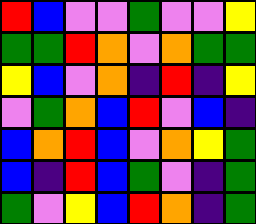[["red", "blue", "violet", "violet", "green", "violet", "violet", "yellow"], ["green", "green", "red", "orange", "violet", "orange", "green", "green"], ["yellow", "blue", "violet", "orange", "indigo", "red", "indigo", "yellow"], ["violet", "green", "orange", "blue", "red", "violet", "blue", "indigo"], ["blue", "orange", "red", "blue", "violet", "orange", "yellow", "green"], ["blue", "indigo", "red", "blue", "green", "violet", "indigo", "green"], ["green", "violet", "yellow", "blue", "red", "orange", "indigo", "green"]]